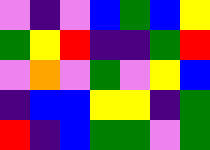[["violet", "indigo", "violet", "blue", "green", "blue", "yellow"], ["green", "yellow", "red", "indigo", "indigo", "green", "red"], ["violet", "orange", "violet", "green", "violet", "yellow", "blue"], ["indigo", "blue", "blue", "yellow", "yellow", "indigo", "green"], ["red", "indigo", "blue", "green", "green", "violet", "green"]]